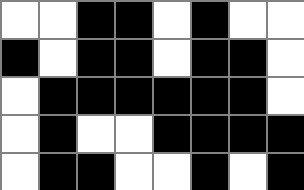[["white", "white", "black", "black", "white", "black", "white", "white"], ["black", "white", "black", "black", "white", "black", "black", "white"], ["white", "black", "black", "black", "black", "black", "black", "white"], ["white", "black", "white", "white", "black", "black", "black", "black"], ["white", "black", "black", "white", "white", "black", "white", "black"]]